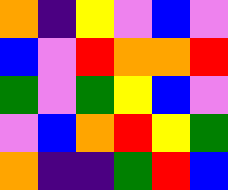[["orange", "indigo", "yellow", "violet", "blue", "violet"], ["blue", "violet", "red", "orange", "orange", "red"], ["green", "violet", "green", "yellow", "blue", "violet"], ["violet", "blue", "orange", "red", "yellow", "green"], ["orange", "indigo", "indigo", "green", "red", "blue"]]